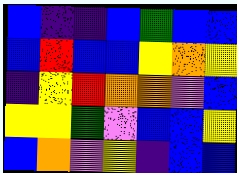[["blue", "indigo", "indigo", "blue", "green", "blue", "blue"], ["blue", "red", "blue", "blue", "yellow", "orange", "yellow"], ["indigo", "yellow", "red", "orange", "orange", "violet", "blue"], ["yellow", "yellow", "green", "violet", "blue", "blue", "yellow"], ["blue", "orange", "violet", "yellow", "indigo", "blue", "blue"]]